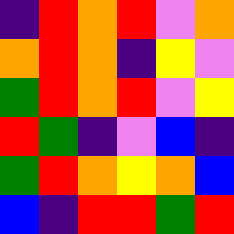[["indigo", "red", "orange", "red", "violet", "orange"], ["orange", "red", "orange", "indigo", "yellow", "violet"], ["green", "red", "orange", "red", "violet", "yellow"], ["red", "green", "indigo", "violet", "blue", "indigo"], ["green", "red", "orange", "yellow", "orange", "blue"], ["blue", "indigo", "red", "red", "green", "red"]]